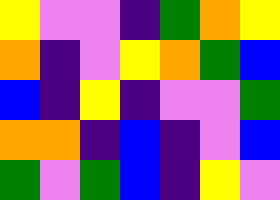[["yellow", "violet", "violet", "indigo", "green", "orange", "yellow"], ["orange", "indigo", "violet", "yellow", "orange", "green", "blue"], ["blue", "indigo", "yellow", "indigo", "violet", "violet", "green"], ["orange", "orange", "indigo", "blue", "indigo", "violet", "blue"], ["green", "violet", "green", "blue", "indigo", "yellow", "violet"]]